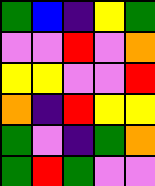[["green", "blue", "indigo", "yellow", "green"], ["violet", "violet", "red", "violet", "orange"], ["yellow", "yellow", "violet", "violet", "red"], ["orange", "indigo", "red", "yellow", "yellow"], ["green", "violet", "indigo", "green", "orange"], ["green", "red", "green", "violet", "violet"]]